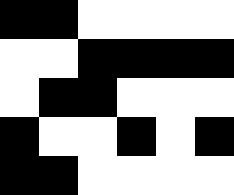[["black", "black", "white", "white", "white", "white"], ["white", "white", "black", "black", "black", "black"], ["white", "black", "black", "white", "white", "white"], ["black", "white", "white", "black", "white", "black"], ["black", "black", "white", "white", "white", "white"]]